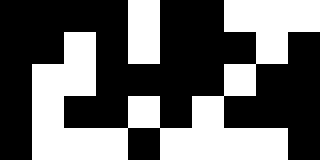[["black", "black", "black", "black", "white", "black", "black", "white", "white", "white"], ["black", "black", "white", "black", "white", "black", "black", "black", "white", "black"], ["black", "white", "white", "black", "black", "black", "black", "white", "black", "black"], ["black", "white", "black", "black", "white", "black", "white", "black", "black", "black"], ["black", "white", "white", "white", "black", "white", "white", "white", "white", "black"]]